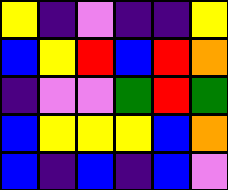[["yellow", "indigo", "violet", "indigo", "indigo", "yellow"], ["blue", "yellow", "red", "blue", "red", "orange"], ["indigo", "violet", "violet", "green", "red", "green"], ["blue", "yellow", "yellow", "yellow", "blue", "orange"], ["blue", "indigo", "blue", "indigo", "blue", "violet"]]